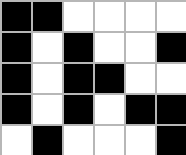[["black", "black", "white", "white", "white", "white"], ["black", "white", "black", "white", "white", "black"], ["black", "white", "black", "black", "white", "white"], ["black", "white", "black", "white", "black", "black"], ["white", "black", "white", "white", "white", "black"]]